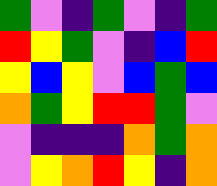[["green", "violet", "indigo", "green", "violet", "indigo", "green"], ["red", "yellow", "green", "violet", "indigo", "blue", "red"], ["yellow", "blue", "yellow", "violet", "blue", "green", "blue"], ["orange", "green", "yellow", "red", "red", "green", "violet"], ["violet", "indigo", "indigo", "indigo", "orange", "green", "orange"], ["violet", "yellow", "orange", "red", "yellow", "indigo", "orange"]]